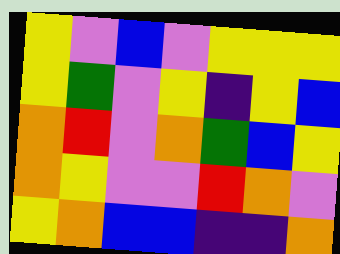[["yellow", "violet", "blue", "violet", "yellow", "yellow", "yellow"], ["yellow", "green", "violet", "yellow", "indigo", "yellow", "blue"], ["orange", "red", "violet", "orange", "green", "blue", "yellow"], ["orange", "yellow", "violet", "violet", "red", "orange", "violet"], ["yellow", "orange", "blue", "blue", "indigo", "indigo", "orange"]]